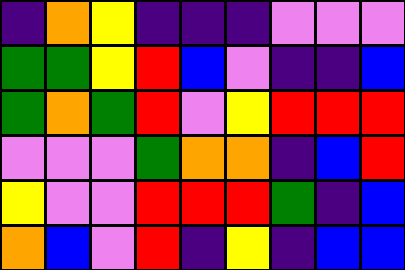[["indigo", "orange", "yellow", "indigo", "indigo", "indigo", "violet", "violet", "violet"], ["green", "green", "yellow", "red", "blue", "violet", "indigo", "indigo", "blue"], ["green", "orange", "green", "red", "violet", "yellow", "red", "red", "red"], ["violet", "violet", "violet", "green", "orange", "orange", "indigo", "blue", "red"], ["yellow", "violet", "violet", "red", "red", "red", "green", "indigo", "blue"], ["orange", "blue", "violet", "red", "indigo", "yellow", "indigo", "blue", "blue"]]